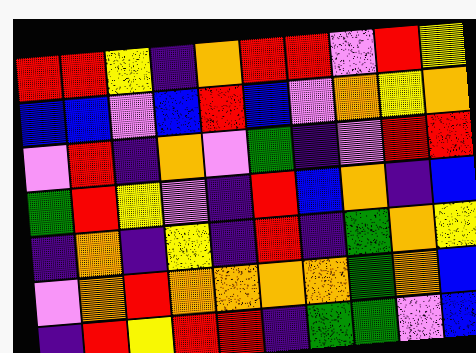[["red", "red", "yellow", "indigo", "orange", "red", "red", "violet", "red", "yellow"], ["blue", "blue", "violet", "blue", "red", "blue", "violet", "orange", "yellow", "orange"], ["violet", "red", "indigo", "orange", "violet", "green", "indigo", "violet", "red", "red"], ["green", "red", "yellow", "violet", "indigo", "red", "blue", "orange", "indigo", "blue"], ["indigo", "orange", "indigo", "yellow", "indigo", "red", "indigo", "green", "orange", "yellow"], ["violet", "orange", "red", "orange", "orange", "orange", "orange", "green", "orange", "blue"], ["indigo", "red", "yellow", "red", "red", "indigo", "green", "green", "violet", "blue"]]